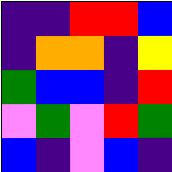[["indigo", "indigo", "red", "red", "blue"], ["indigo", "orange", "orange", "indigo", "yellow"], ["green", "blue", "blue", "indigo", "red"], ["violet", "green", "violet", "red", "green"], ["blue", "indigo", "violet", "blue", "indigo"]]